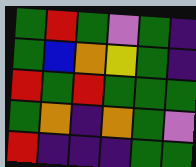[["green", "red", "green", "violet", "green", "indigo"], ["green", "blue", "orange", "yellow", "green", "indigo"], ["red", "green", "red", "green", "green", "green"], ["green", "orange", "indigo", "orange", "green", "violet"], ["red", "indigo", "indigo", "indigo", "green", "green"]]